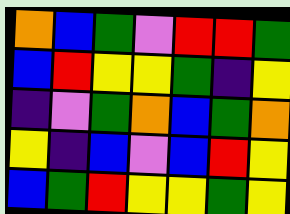[["orange", "blue", "green", "violet", "red", "red", "green"], ["blue", "red", "yellow", "yellow", "green", "indigo", "yellow"], ["indigo", "violet", "green", "orange", "blue", "green", "orange"], ["yellow", "indigo", "blue", "violet", "blue", "red", "yellow"], ["blue", "green", "red", "yellow", "yellow", "green", "yellow"]]